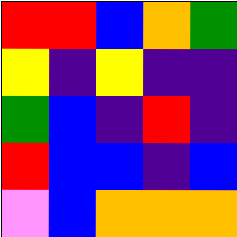[["red", "red", "blue", "orange", "green"], ["yellow", "indigo", "yellow", "indigo", "indigo"], ["green", "blue", "indigo", "red", "indigo"], ["red", "blue", "blue", "indigo", "blue"], ["violet", "blue", "orange", "orange", "orange"]]